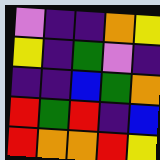[["violet", "indigo", "indigo", "orange", "yellow"], ["yellow", "indigo", "green", "violet", "indigo"], ["indigo", "indigo", "blue", "green", "orange"], ["red", "green", "red", "indigo", "blue"], ["red", "orange", "orange", "red", "yellow"]]